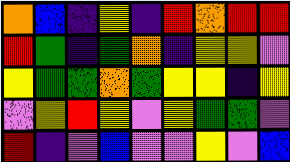[["orange", "blue", "indigo", "yellow", "indigo", "red", "orange", "red", "red"], ["red", "green", "indigo", "green", "orange", "indigo", "yellow", "yellow", "violet"], ["yellow", "green", "green", "orange", "green", "yellow", "yellow", "indigo", "yellow"], ["violet", "yellow", "red", "yellow", "violet", "yellow", "green", "green", "violet"], ["red", "indigo", "violet", "blue", "violet", "violet", "yellow", "violet", "blue"]]